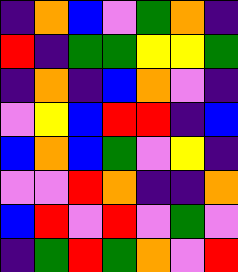[["indigo", "orange", "blue", "violet", "green", "orange", "indigo"], ["red", "indigo", "green", "green", "yellow", "yellow", "green"], ["indigo", "orange", "indigo", "blue", "orange", "violet", "indigo"], ["violet", "yellow", "blue", "red", "red", "indigo", "blue"], ["blue", "orange", "blue", "green", "violet", "yellow", "indigo"], ["violet", "violet", "red", "orange", "indigo", "indigo", "orange"], ["blue", "red", "violet", "red", "violet", "green", "violet"], ["indigo", "green", "red", "green", "orange", "violet", "red"]]